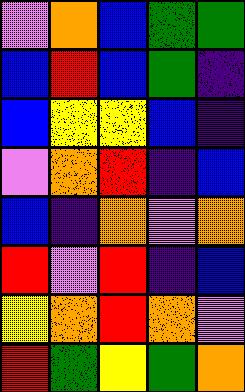[["violet", "orange", "blue", "green", "green"], ["blue", "red", "blue", "green", "indigo"], ["blue", "yellow", "yellow", "blue", "indigo"], ["violet", "orange", "red", "indigo", "blue"], ["blue", "indigo", "orange", "violet", "orange"], ["red", "violet", "red", "indigo", "blue"], ["yellow", "orange", "red", "orange", "violet"], ["red", "green", "yellow", "green", "orange"]]